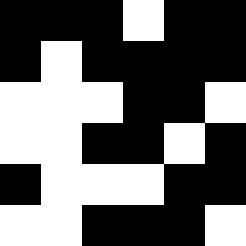[["black", "black", "black", "white", "black", "black"], ["black", "white", "black", "black", "black", "black"], ["white", "white", "white", "black", "black", "white"], ["white", "white", "black", "black", "white", "black"], ["black", "white", "white", "white", "black", "black"], ["white", "white", "black", "black", "black", "white"]]